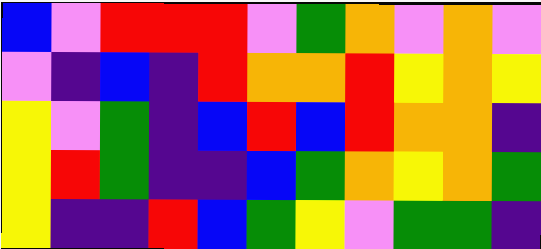[["blue", "violet", "red", "red", "red", "violet", "green", "orange", "violet", "orange", "violet"], ["violet", "indigo", "blue", "indigo", "red", "orange", "orange", "red", "yellow", "orange", "yellow"], ["yellow", "violet", "green", "indigo", "blue", "red", "blue", "red", "orange", "orange", "indigo"], ["yellow", "red", "green", "indigo", "indigo", "blue", "green", "orange", "yellow", "orange", "green"], ["yellow", "indigo", "indigo", "red", "blue", "green", "yellow", "violet", "green", "green", "indigo"]]